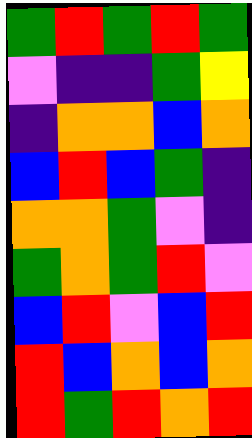[["green", "red", "green", "red", "green"], ["violet", "indigo", "indigo", "green", "yellow"], ["indigo", "orange", "orange", "blue", "orange"], ["blue", "red", "blue", "green", "indigo"], ["orange", "orange", "green", "violet", "indigo"], ["green", "orange", "green", "red", "violet"], ["blue", "red", "violet", "blue", "red"], ["red", "blue", "orange", "blue", "orange"], ["red", "green", "red", "orange", "red"]]